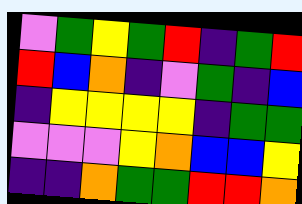[["violet", "green", "yellow", "green", "red", "indigo", "green", "red"], ["red", "blue", "orange", "indigo", "violet", "green", "indigo", "blue"], ["indigo", "yellow", "yellow", "yellow", "yellow", "indigo", "green", "green"], ["violet", "violet", "violet", "yellow", "orange", "blue", "blue", "yellow"], ["indigo", "indigo", "orange", "green", "green", "red", "red", "orange"]]